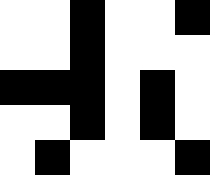[["white", "white", "black", "white", "white", "black"], ["white", "white", "black", "white", "white", "white"], ["black", "black", "black", "white", "black", "white"], ["white", "white", "black", "white", "black", "white"], ["white", "black", "white", "white", "white", "black"]]